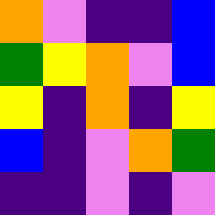[["orange", "violet", "indigo", "indigo", "blue"], ["green", "yellow", "orange", "violet", "blue"], ["yellow", "indigo", "orange", "indigo", "yellow"], ["blue", "indigo", "violet", "orange", "green"], ["indigo", "indigo", "violet", "indigo", "violet"]]